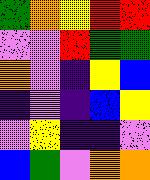[["green", "orange", "yellow", "red", "red"], ["violet", "violet", "red", "green", "green"], ["orange", "violet", "indigo", "yellow", "blue"], ["indigo", "violet", "indigo", "blue", "yellow"], ["violet", "yellow", "indigo", "indigo", "violet"], ["blue", "green", "violet", "orange", "orange"]]